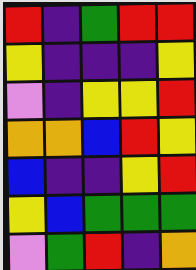[["red", "indigo", "green", "red", "red"], ["yellow", "indigo", "indigo", "indigo", "yellow"], ["violet", "indigo", "yellow", "yellow", "red"], ["orange", "orange", "blue", "red", "yellow"], ["blue", "indigo", "indigo", "yellow", "red"], ["yellow", "blue", "green", "green", "green"], ["violet", "green", "red", "indigo", "orange"]]